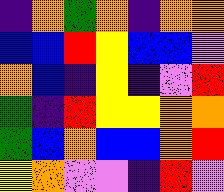[["indigo", "orange", "green", "orange", "indigo", "orange", "orange"], ["blue", "blue", "red", "yellow", "blue", "blue", "violet"], ["orange", "blue", "indigo", "yellow", "indigo", "violet", "red"], ["green", "indigo", "red", "yellow", "yellow", "orange", "orange"], ["green", "blue", "orange", "blue", "blue", "orange", "red"], ["yellow", "orange", "violet", "violet", "indigo", "red", "violet"]]